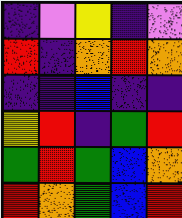[["indigo", "violet", "yellow", "indigo", "violet"], ["red", "indigo", "orange", "red", "orange"], ["indigo", "indigo", "blue", "indigo", "indigo"], ["yellow", "red", "indigo", "green", "red"], ["green", "red", "green", "blue", "orange"], ["red", "orange", "green", "blue", "red"]]